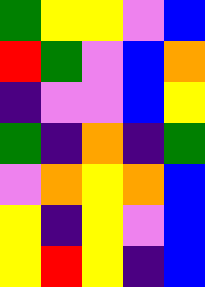[["green", "yellow", "yellow", "violet", "blue"], ["red", "green", "violet", "blue", "orange"], ["indigo", "violet", "violet", "blue", "yellow"], ["green", "indigo", "orange", "indigo", "green"], ["violet", "orange", "yellow", "orange", "blue"], ["yellow", "indigo", "yellow", "violet", "blue"], ["yellow", "red", "yellow", "indigo", "blue"]]